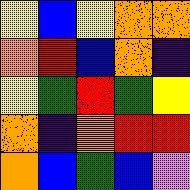[["yellow", "blue", "yellow", "orange", "orange"], ["orange", "red", "blue", "orange", "indigo"], ["yellow", "green", "red", "green", "yellow"], ["orange", "indigo", "orange", "red", "red"], ["orange", "blue", "green", "blue", "violet"]]